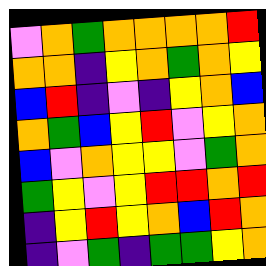[["violet", "orange", "green", "orange", "orange", "orange", "orange", "red"], ["orange", "orange", "indigo", "yellow", "orange", "green", "orange", "yellow"], ["blue", "red", "indigo", "violet", "indigo", "yellow", "orange", "blue"], ["orange", "green", "blue", "yellow", "red", "violet", "yellow", "orange"], ["blue", "violet", "orange", "yellow", "yellow", "violet", "green", "orange"], ["green", "yellow", "violet", "yellow", "red", "red", "orange", "red"], ["indigo", "yellow", "red", "yellow", "orange", "blue", "red", "orange"], ["indigo", "violet", "green", "indigo", "green", "green", "yellow", "orange"]]